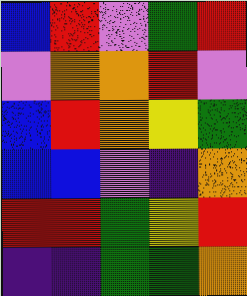[["blue", "red", "violet", "green", "red"], ["violet", "orange", "orange", "red", "violet"], ["blue", "red", "orange", "yellow", "green"], ["blue", "blue", "violet", "indigo", "orange"], ["red", "red", "green", "yellow", "red"], ["indigo", "indigo", "green", "green", "orange"]]